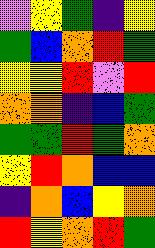[["violet", "yellow", "green", "indigo", "yellow"], ["green", "blue", "orange", "red", "green"], ["yellow", "yellow", "red", "violet", "red"], ["orange", "orange", "indigo", "blue", "green"], ["green", "green", "red", "green", "orange"], ["yellow", "red", "orange", "blue", "blue"], ["indigo", "orange", "blue", "yellow", "orange"], ["red", "yellow", "orange", "red", "green"]]